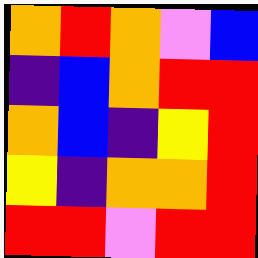[["orange", "red", "orange", "violet", "blue"], ["indigo", "blue", "orange", "red", "red"], ["orange", "blue", "indigo", "yellow", "red"], ["yellow", "indigo", "orange", "orange", "red"], ["red", "red", "violet", "red", "red"]]